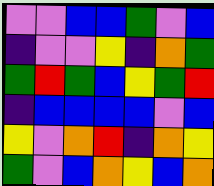[["violet", "violet", "blue", "blue", "green", "violet", "blue"], ["indigo", "violet", "violet", "yellow", "indigo", "orange", "green"], ["green", "red", "green", "blue", "yellow", "green", "red"], ["indigo", "blue", "blue", "blue", "blue", "violet", "blue"], ["yellow", "violet", "orange", "red", "indigo", "orange", "yellow"], ["green", "violet", "blue", "orange", "yellow", "blue", "orange"]]